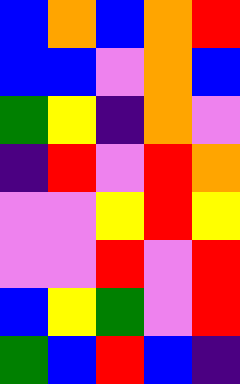[["blue", "orange", "blue", "orange", "red"], ["blue", "blue", "violet", "orange", "blue"], ["green", "yellow", "indigo", "orange", "violet"], ["indigo", "red", "violet", "red", "orange"], ["violet", "violet", "yellow", "red", "yellow"], ["violet", "violet", "red", "violet", "red"], ["blue", "yellow", "green", "violet", "red"], ["green", "blue", "red", "blue", "indigo"]]